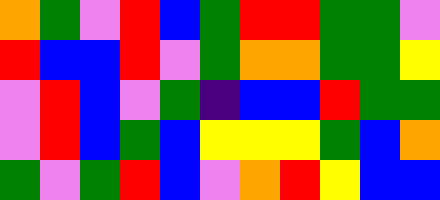[["orange", "green", "violet", "red", "blue", "green", "red", "red", "green", "green", "violet"], ["red", "blue", "blue", "red", "violet", "green", "orange", "orange", "green", "green", "yellow"], ["violet", "red", "blue", "violet", "green", "indigo", "blue", "blue", "red", "green", "green"], ["violet", "red", "blue", "green", "blue", "yellow", "yellow", "yellow", "green", "blue", "orange"], ["green", "violet", "green", "red", "blue", "violet", "orange", "red", "yellow", "blue", "blue"]]